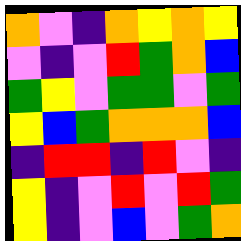[["orange", "violet", "indigo", "orange", "yellow", "orange", "yellow"], ["violet", "indigo", "violet", "red", "green", "orange", "blue"], ["green", "yellow", "violet", "green", "green", "violet", "green"], ["yellow", "blue", "green", "orange", "orange", "orange", "blue"], ["indigo", "red", "red", "indigo", "red", "violet", "indigo"], ["yellow", "indigo", "violet", "red", "violet", "red", "green"], ["yellow", "indigo", "violet", "blue", "violet", "green", "orange"]]